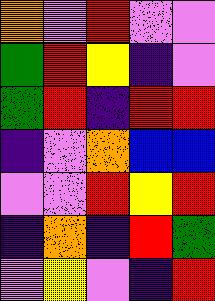[["orange", "violet", "red", "violet", "violet"], ["green", "red", "yellow", "indigo", "violet"], ["green", "red", "indigo", "red", "red"], ["indigo", "violet", "orange", "blue", "blue"], ["violet", "violet", "red", "yellow", "red"], ["indigo", "orange", "indigo", "red", "green"], ["violet", "yellow", "violet", "indigo", "red"]]